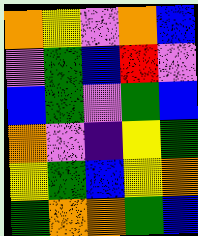[["orange", "yellow", "violet", "orange", "blue"], ["violet", "green", "blue", "red", "violet"], ["blue", "green", "violet", "green", "blue"], ["orange", "violet", "indigo", "yellow", "green"], ["yellow", "green", "blue", "yellow", "orange"], ["green", "orange", "orange", "green", "blue"]]